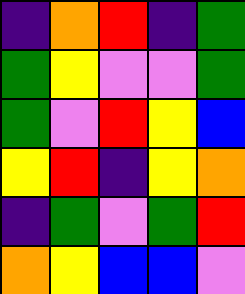[["indigo", "orange", "red", "indigo", "green"], ["green", "yellow", "violet", "violet", "green"], ["green", "violet", "red", "yellow", "blue"], ["yellow", "red", "indigo", "yellow", "orange"], ["indigo", "green", "violet", "green", "red"], ["orange", "yellow", "blue", "blue", "violet"]]